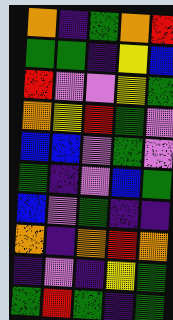[["orange", "indigo", "green", "orange", "red"], ["green", "green", "indigo", "yellow", "blue"], ["red", "violet", "violet", "yellow", "green"], ["orange", "yellow", "red", "green", "violet"], ["blue", "blue", "violet", "green", "violet"], ["green", "indigo", "violet", "blue", "green"], ["blue", "violet", "green", "indigo", "indigo"], ["orange", "indigo", "orange", "red", "orange"], ["indigo", "violet", "indigo", "yellow", "green"], ["green", "red", "green", "indigo", "green"]]